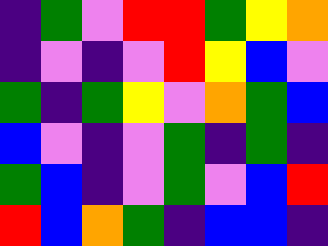[["indigo", "green", "violet", "red", "red", "green", "yellow", "orange"], ["indigo", "violet", "indigo", "violet", "red", "yellow", "blue", "violet"], ["green", "indigo", "green", "yellow", "violet", "orange", "green", "blue"], ["blue", "violet", "indigo", "violet", "green", "indigo", "green", "indigo"], ["green", "blue", "indigo", "violet", "green", "violet", "blue", "red"], ["red", "blue", "orange", "green", "indigo", "blue", "blue", "indigo"]]